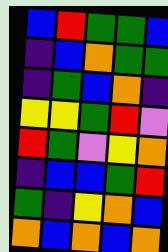[["blue", "red", "green", "green", "blue"], ["indigo", "blue", "orange", "green", "green"], ["indigo", "green", "blue", "orange", "indigo"], ["yellow", "yellow", "green", "red", "violet"], ["red", "green", "violet", "yellow", "orange"], ["indigo", "blue", "blue", "green", "red"], ["green", "indigo", "yellow", "orange", "blue"], ["orange", "blue", "orange", "blue", "orange"]]